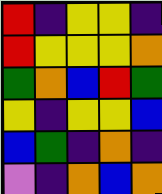[["red", "indigo", "yellow", "yellow", "indigo"], ["red", "yellow", "yellow", "yellow", "orange"], ["green", "orange", "blue", "red", "green"], ["yellow", "indigo", "yellow", "yellow", "blue"], ["blue", "green", "indigo", "orange", "indigo"], ["violet", "indigo", "orange", "blue", "orange"]]